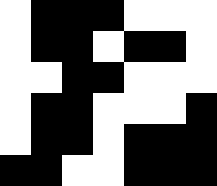[["white", "black", "black", "black", "white", "white", "white"], ["white", "black", "black", "white", "black", "black", "white"], ["white", "white", "black", "black", "white", "white", "white"], ["white", "black", "black", "white", "white", "white", "black"], ["white", "black", "black", "white", "black", "black", "black"], ["black", "black", "white", "white", "black", "black", "black"]]